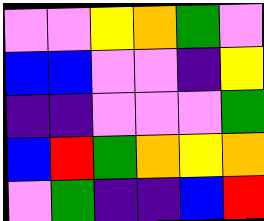[["violet", "violet", "yellow", "orange", "green", "violet"], ["blue", "blue", "violet", "violet", "indigo", "yellow"], ["indigo", "indigo", "violet", "violet", "violet", "green"], ["blue", "red", "green", "orange", "yellow", "orange"], ["violet", "green", "indigo", "indigo", "blue", "red"]]